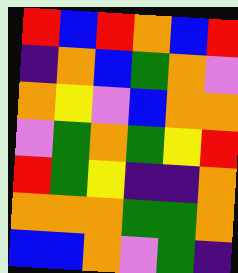[["red", "blue", "red", "orange", "blue", "red"], ["indigo", "orange", "blue", "green", "orange", "violet"], ["orange", "yellow", "violet", "blue", "orange", "orange"], ["violet", "green", "orange", "green", "yellow", "red"], ["red", "green", "yellow", "indigo", "indigo", "orange"], ["orange", "orange", "orange", "green", "green", "orange"], ["blue", "blue", "orange", "violet", "green", "indigo"]]